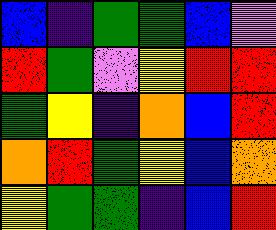[["blue", "indigo", "green", "green", "blue", "violet"], ["red", "green", "violet", "yellow", "red", "red"], ["green", "yellow", "indigo", "orange", "blue", "red"], ["orange", "red", "green", "yellow", "blue", "orange"], ["yellow", "green", "green", "indigo", "blue", "red"]]